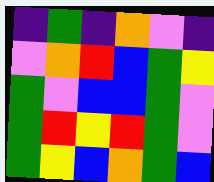[["indigo", "green", "indigo", "orange", "violet", "indigo"], ["violet", "orange", "red", "blue", "green", "yellow"], ["green", "violet", "blue", "blue", "green", "violet"], ["green", "red", "yellow", "red", "green", "violet"], ["green", "yellow", "blue", "orange", "green", "blue"]]